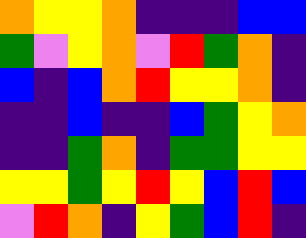[["orange", "yellow", "yellow", "orange", "indigo", "indigo", "indigo", "blue", "blue"], ["green", "violet", "yellow", "orange", "violet", "red", "green", "orange", "indigo"], ["blue", "indigo", "blue", "orange", "red", "yellow", "yellow", "orange", "indigo"], ["indigo", "indigo", "blue", "indigo", "indigo", "blue", "green", "yellow", "orange"], ["indigo", "indigo", "green", "orange", "indigo", "green", "green", "yellow", "yellow"], ["yellow", "yellow", "green", "yellow", "red", "yellow", "blue", "red", "blue"], ["violet", "red", "orange", "indigo", "yellow", "green", "blue", "red", "indigo"]]